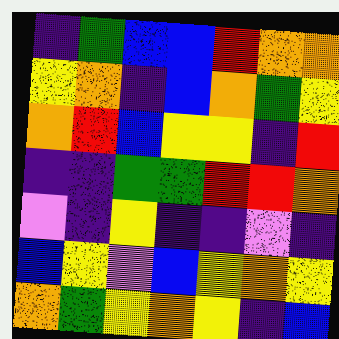[["indigo", "green", "blue", "blue", "red", "orange", "orange"], ["yellow", "orange", "indigo", "blue", "orange", "green", "yellow"], ["orange", "red", "blue", "yellow", "yellow", "indigo", "red"], ["indigo", "indigo", "green", "green", "red", "red", "orange"], ["violet", "indigo", "yellow", "indigo", "indigo", "violet", "indigo"], ["blue", "yellow", "violet", "blue", "yellow", "orange", "yellow"], ["orange", "green", "yellow", "orange", "yellow", "indigo", "blue"]]